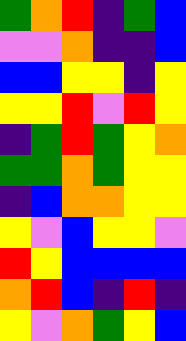[["green", "orange", "red", "indigo", "green", "blue"], ["violet", "violet", "orange", "indigo", "indigo", "blue"], ["blue", "blue", "yellow", "yellow", "indigo", "yellow"], ["yellow", "yellow", "red", "violet", "red", "yellow"], ["indigo", "green", "red", "green", "yellow", "orange"], ["green", "green", "orange", "green", "yellow", "yellow"], ["indigo", "blue", "orange", "orange", "yellow", "yellow"], ["yellow", "violet", "blue", "yellow", "yellow", "violet"], ["red", "yellow", "blue", "blue", "blue", "blue"], ["orange", "red", "blue", "indigo", "red", "indigo"], ["yellow", "violet", "orange", "green", "yellow", "blue"]]